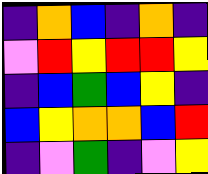[["indigo", "orange", "blue", "indigo", "orange", "indigo"], ["violet", "red", "yellow", "red", "red", "yellow"], ["indigo", "blue", "green", "blue", "yellow", "indigo"], ["blue", "yellow", "orange", "orange", "blue", "red"], ["indigo", "violet", "green", "indigo", "violet", "yellow"]]